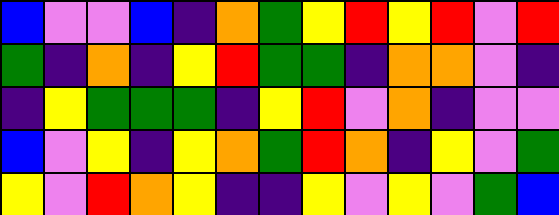[["blue", "violet", "violet", "blue", "indigo", "orange", "green", "yellow", "red", "yellow", "red", "violet", "red"], ["green", "indigo", "orange", "indigo", "yellow", "red", "green", "green", "indigo", "orange", "orange", "violet", "indigo"], ["indigo", "yellow", "green", "green", "green", "indigo", "yellow", "red", "violet", "orange", "indigo", "violet", "violet"], ["blue", "violet", "yellow", "indigo", "yellow", "orange", "green", "red", "orange", "indigo", "yellow", "violet", "green"], ["yellow", "violet", "red", "orange", "yellow", "indigo", "indigo", "yellow", "violet", "yellow", "violet", "green", "blue"]]